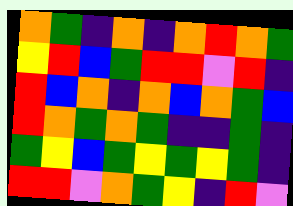[["orange", "green", "indigo", "orange", "indigo", "orange", "red", "orange", "green"], ["yellow", "red", "blue", "green", "red", "red", "violet", "red", "indigo"], ["red", "blue", "orange", "indigo", "orange", "blue", "orange", "green", "blue"], ["red", "orange", "green", "orange", "green", "indigo", "indigo", "green", "indigo"], ["green", "yellow", "blue", "green", "yellow", "green", "yellow", "green", "indigo"], ["red", "red", "violet", "orange", "green", "yellow", "indigo", "red", "violet"]]